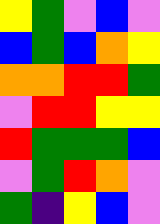[["yellow", "green", "violet", "blue", "violet"], ["blue", "green", "blue", "orange", "yellow"], ["orange", "orange", "red", "red", "green"], ["violet", "red", "red", "yellow", "yellow"], ["red", "green", "green", "green", "blue"], ["violet", "green", "red", "orange", "violet"], ["green", "indigo", "yellow", "blue", "violet"]]